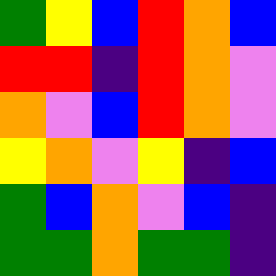[["green", "yellow", "blue", "red", "orange", "blue"], ["red", "red", "indigo", "red", "orange", "violet"], ["orange", "violet", "blue", "red", "orange", "violet"], ["yellow", "orange", "violet", "yellow", "indigo", "blue"], ["green", "blue", "orange", "violet", "blue", "indigo"], ["green", "green", "orange", "green", "green", "indigo"]]